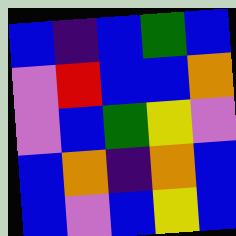[["blue", "indigo", "blue", "green", "blue"], ["violet", "red", "blue", "blue", "orange"], ["violet", "blue", "green", "yellow", "violet"], ["blue", "orange", "indigo", "orange", "blue"], ["blue", "violet", "blue", "yellow", "blue"]]